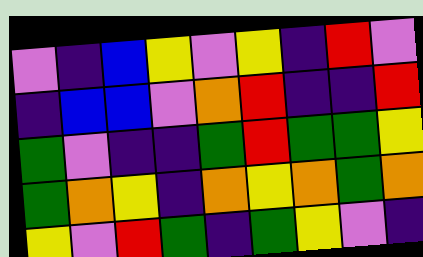[["violet", "indigo", "blue", "yellow", "violet", "yellow", "indigo", "red", "violet"], ["indigo", "blue", "blue", "violet", "orange", "red", "indigo", "indigo", "red"], ["green", "violet", "indigo", "indigo", "green", "red", "green", "green", "yellow"], ["green", "orange", "yellow", "indigo", "orange", "yellow", "orange", "green", "orange"], ["yellow", "violet", "red", "green", "indigo", "green", "yellow", "violet", "indigo"]]